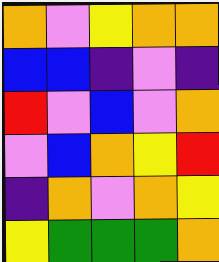[["orange", "violet", "yellow", "orange", "orange"], ["blue", "blue", "indigo", "violet", "indigo"], ["red", "violet", "blue", "violet", "orange"], ["violet", "blue", "orange", "yellow", "red"], ["indigo", "orange", "violet", "orange", "yellow"], ["yellow", "green", "green", "green", "orange"]]